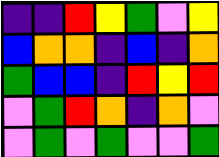[["indigo", "indigo", "red", "yellow", "green", "violet", "yellow"], ["blue", "orange", "orange", "indigo", "blue", "indigo", "orange"], ["green", "blue", "blue", "indigo", "red", "yellow", "red"], ["violet", "green", "red", "orange", "indigo", "orange", "violet"], ["violet", "green", "violet", "green", "violet", "violet", "green"]]